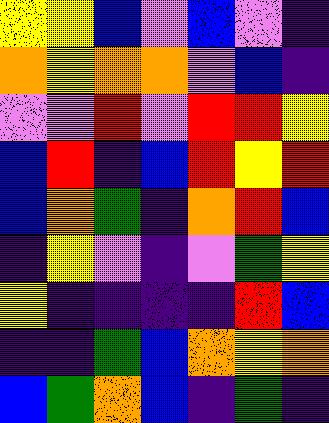[["yellow", "yellow", "blue", "violet", "blue", "violet", "indigo"], ["orange", "yellow", "orange", "orange", "violet", "blue", "indigo"], ["violet", "violet", "red", "violet", "red", "red", "yellow"], ["blue", "red", "indigo", "blue", "red", "yellow", "red"], ["blue", "orange", "green", "indigo", "orange", "red", "blue"], ["indigo", "yellow", "violet", "indigo", "violet", "green", "yellow"], ["yellow", "indigo", "indigo", "indigo", "indigo", "red", "blue"], ["indigo", "indigo", "green", "blue", "orange", "yellow", "orange"], ["blue", "green", "orange", "blue", "indigo", "green", "indigo"]]